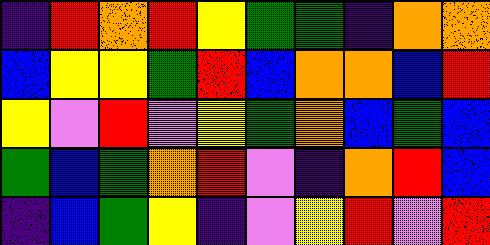[["indigo", "red", "orange", "red", "yellow", "green", "green", "indigo", "orange", "orange"], ["blue", "yellow", "yellow", "green", "red", "blue", "orange", "orange", "blue", "red"], ["yellow", "violet", "red", "violet", "yellow", "green", "orange", "blue", "green", "blue"], ["green", "blue", "green", "orange", "red", "violet", "indigo", "orange", "red", "blue"], ["indigo", "blue", "green", "yellow", "indigo", "violet", "yellow", "red", "violet", "red"]]